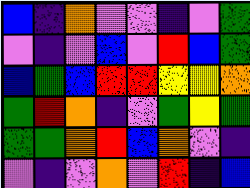[["blue", "indigo", "orange", "violet", "violet", "indigo", "violet", "green"], ["violet", "indigo", "violet", "blue", "violet", "red", "blue", "green"], ["blue", "green", "blue", "red", "red", "yellow", "yellow", "orange"], ["green", "red", "orange", "indigo", "violet", "green", "yellow", "green"], ["green", "green", "orange", "red", "blue", "orange", "violet", "indigo"], ["violet", "indigo", "violet", "orange", "violet", "red", "indigo", "blue"]]